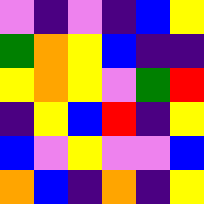[["violet", "indigo", "violet", "indigo", "blue", "yellow"], ["green", "orange", "yellow", "blue", "indigo", "indigo"], ["yellow", "orange", "yellow", "violet", "green", "red"], ["indigo", "yellow", "blue", "red", "indigo", "yellow"], ["blue", "violet", "yellow", "violet", "violet", "blue"], ["orange", "blue", "indigo", "orange", "indigo", "yellow"]]